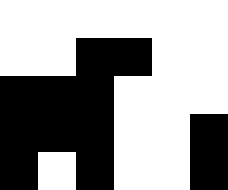[["white", "white", "white", "white", "white", "white"], ["white", "white", "black", "black", "white", "white"], ["black", "black", "black", "white", "white", "white"], ["black", "black", "black", "white", "white", "black"], ["black", "white", "black", "white", "white", "black"]]